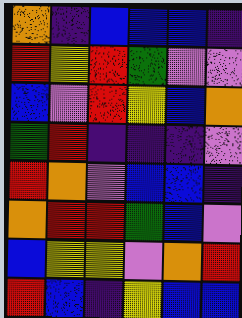[["orange", "indigo", "blue", "blue", "blue", "indigo"], ["red", "yellow", "red", "green", "violet", "violet"], ["blue", "violet", "red", "yellow", "blue", "orange"], ["green", "red", "indigo", "indigo", "indigo", "violet"], ["red", "orange", "violet", "blue", "blue", "indigo"], ["orange", "red", "red", "green", "blue", "violet"], ["blue", "yellow", "yellow", "violet", "orange", "red"], ["red", "blue", "indigo", "yellow", "blue", "blue"]]